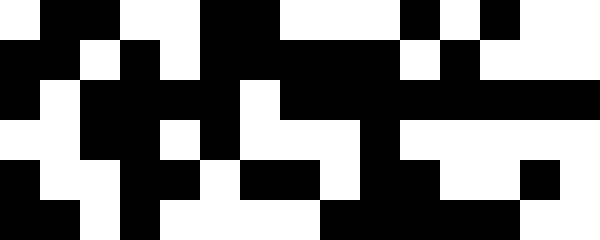[["white", "black", "black", "white", "white", "black", "black", "white", "white", "white", "black", "white", "black", "white", "white"], ["black", "black", "white", "black", "white", "black", "black", "black", "black", "black", "white", "black", "white", "white", "white"], ["black", "white", "black", "black", "black", "black", "white", "black", "black", "black", "black", "black", "black", "black", "black"], ["white", "white", "black", "black", "white", "black", "white", "white", "white", "black", "white", "white", "white", "white", "white"], ["black", "white", "white", "black", "black", "white", "black", "black", "white", "black", "black", "white", "white", "black", "white"], ["black", "black", "white", "black", "white", "white", "white", "white", "black", "black", "black", "black", "black", "white", "white"]]